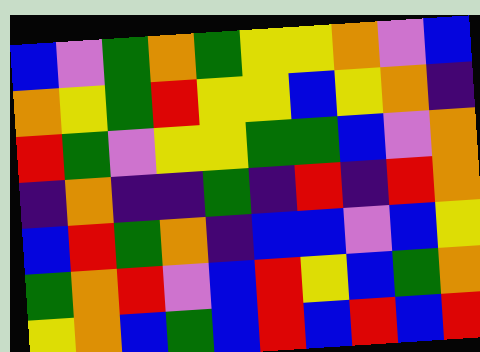[["blue", "violet", "green", "orange", "green", "yellow", "yellow", "orange", "violet", "blue"], ["orange", "yellow", "green", "red", "yellow", "yellow", "blue", "yellow", "orange", "indigo"], ["red", "green", "violet", "yellow", "yellow", "green", "green", "blue", "violet", "orange"], ["indigo", "orange", "indigo", "indigo", "green", "indigo", "red", "indigo", "red", "orange"], ["blue", "red", "green", "orange", "indigo", "blue", "blue", "violet", "blue", "yellow"], ["green", "orange", "red", "violet", "blue", "red", "yellow", "blue", "green", "orange"], ["yellow", "orange", "blue", "green", "blue", "red", "blue", "red", "blue", "red"]]